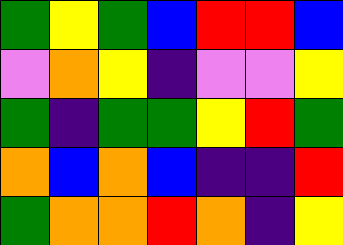[["green", "yellow", "green", "blue", "red", "red", "blue"], ["violet", "orange", "yellow", "indigo", "violet", "violet", "yellow"], ["green", "indigo", "green", "green", "yellow", "red", "green"], ["orange", "blue", "orange", "blue", "indigo", "indigo", "red"], ["green", "orange", "orange", "red", "orange", "indigo", "yellow"]]